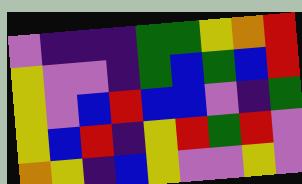[["violet", "indigo", "indigo", "indigo", "green", "green", "yellow", "orange", "red"], ["yellow", "violet", "violet", "indigo", "green", "blue", "green", "blue", "red"], ["yellow", "violet", "blue", "red", "blue", "blue", "violet", "indigo", "green"], ["yellow", "blue", "red", "indigo", "yellow", "red", "green", "red", "violet"], ["orange", "yellow", "indigo", "blue", "yellow", "violet", "violet", "yellow", "violet"]]